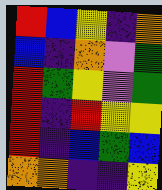[["red", "blue", "yellow", "indigo", "orange"], ["blue", "indigo", "orange", "violet", "green"], ["red", "green", "yellow", "violet", "green"], ["red", "indigo", "red", "yellow", "yellow"], ["red", "indigo", "blue", "green", "blue"], ["orange", "orange", "indigo", "indigo", "yellow"]]